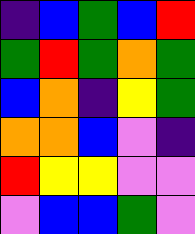[["indigo", "blue", "green", "blue", "red"], ["green", "red", "green", "orange", "green"], ["blue", "orange", "indigo", "yellow", "green"], ["orange", "orange", "blue", "violet", "indigo"], ["red", "yellow", "yellow", "violet", "violet"], ["violet", "blue", "blue", "green", "violet"]]